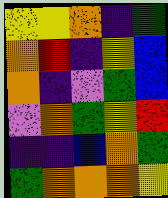[["yellow", "yellow", "orange", "indigo", "green"], ["orange", "red", "indigo", "yellow", "blue"], ["orange", "indigo", "violet", "green", "blue"], ["violet", "orange", "green", "yellow", "red"], ["indigo", "indigo", "blue", "orange", "green"], ["green", "orange", "orange", "orange", "yellow"]]